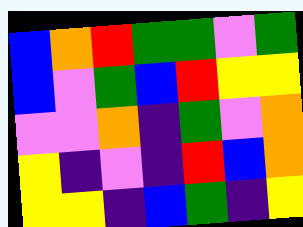[["blue", "orange", "red", "green", "green", "violet", "green"], ["blue", "violet", "green", "blue", "red", "yellow", "yellow"], ["violet", "violet", "orange", "indigo", "green", "violet", "orange"], ["yellow", "indigo", "violet", "indigo", "red", "blue", "orange"], ["yellow", "yellow", "indigo", "blue", "green", "indigo", "yellow"]]